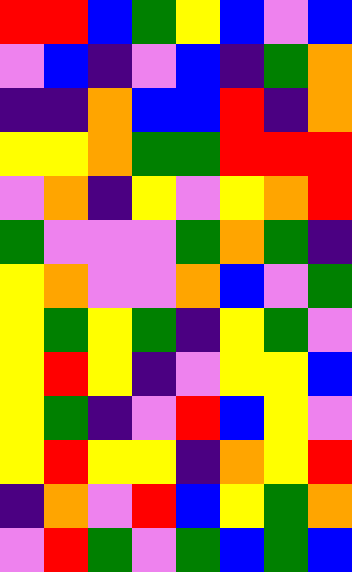[["red", "red", "blue", "green", "yellow", "blue", "violet", "blue"], ["violet", "blue", "indigo", "violet", "blue", "indigo", "green", "orange"], ["indigo", "indigo", "orange", "blue", "blue", "red", "indigo", "orange"], ["yellow", "yellow", "orange", "green", "green", "red", "red", "red"], ["violet", "orange", "indigo", "yellow", "violet", "yellow", "orange", "red"], ["green", "violet", "violet", "violet", "green", "orange", "green", "indigo"], ["yellow", "orange", "violet", "violet", "orange", "blue", "violet", "green"], ["yellow", "green", "yellow", "green", "indigo", "yellow", "green", "violet"], ["yellow", "red", "yellow", "indigo", "violet", "yellow", "yellow", "blue"], ["yellow", "green", "indigo", "violet", "red", "blue", "yellow", "violet"], ["yellow", "red", "yellow", "yellow", "indigo", "orange", "yellow", "red"], ["indigo", "orange", "violet", "red", "blue", "yellow", "green", "orange"], ["violet", "red", "green", "violet", "green", "blue", "green", "blue"]]